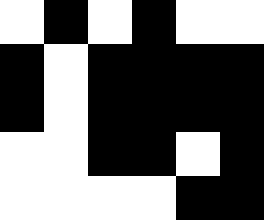[["white", "black", "white", "black", "white", "white"], ["black", "white", "black", "black", "black", "black"], ["black", "white", "black", "black", "black", "black"], ["white", "white", "black", "black", "white", "black"], ["white", "white", "white", "white", "black", "black"]]